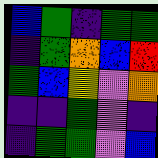[["blue", "green", "indigo", "green", "green"], ["indigo", "green", "orange", "blue", "red"], ["green", "blue", "yellow", "violet", "orange"], ["indigo", "indigo", "green", "violet", "indigo"], ["indigo", "green", "green", "violet", "blue"]]